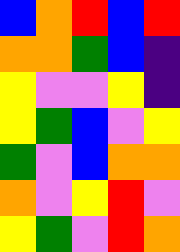[["blue", "orange", "red", "blue", "red"], ["orange", "orange", "green", "blue", "indigo"], ["yellow", "violet", "violet", "yellow", "indigo"], ["yellow", "green", "blue", "violet", "yellow"], ["green", "violet", "blue", "orange", "orange"], ["orange", "violet", "yellow", "red", "violet"], ["yellow", "green", "violet", "red", "orange"]]